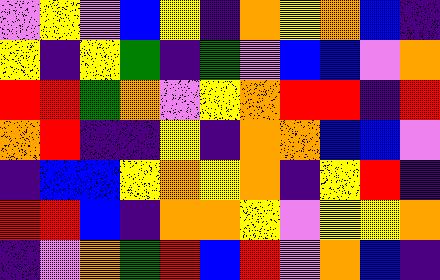[["violet", "yellow", "violet", "blue", "yellow", "indigo", "orange", "yellow", "orange", "blue", "indigo"], ["yellow", "indigo", "yellow", "green", "indigo", "green", "violet", "blue", "blue", "violet", "orange"], ["red", "red", "green", "orange", "violet", "yellow", "orange", "red", "red", "indigo", "red"], ["orange", "red", "indigo", "indigo", "yellow", "indigo", "orange", "orange", "blue", "blue", "violet"], ["indigo", "blue", "blue", "yellow", "orange", "yellow", "orange", "indigo", "yellow", "red", "indigo"], ["red", "red", "blue", "indigo", "orange", "orange", "yellow", "violet", "yellow", "yellow", "orange"], ["indigo", "violet", "orange", "green", "red", "blue", "red", "violet", "orange", "blue", "indigo"]]